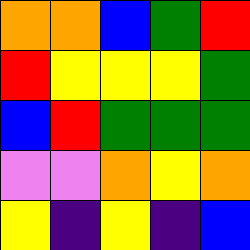[["orange", "orange", "blue", "green", "red"], ["red", "yellow", "yellow", "yellow", "green"], ["blue", "red", "green", "green", "green"], ["violet", "violet", "orange", "yellow", "orange"], ["yellow", "indigo", "yellow", "indigo", "blue"]]